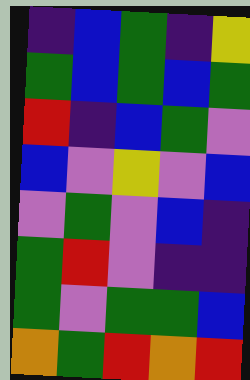[["indigo", "blue", "green", "indigo", "yellow"], ["green", "blue", "green", "blue", "green"], ["red", "indigo", "blue", "green", "violet"], ["blue", "violet", "yellow", "violet", "blue"], ["violet", "green", "violet", "blue", "indigo"], ["green", "red", "violet", "indigo", "indigo"], ["green", "violet", "green", "green", "blue"], ["orange", "green", "red", "orange", "red"]]